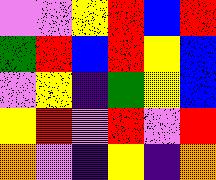[["violet", "violet", "yellow", "red", "blue", "red"], ["green", "red", "blue", "red", "yellow", "blue"], ["violet", "yellow", "indigo", "green", "yellow", "blue"], ["yellow", "red", "violet", "red", "violet", "red"], ["orange", "violet", "indigo", "yellow", "indigo", "orange"]]